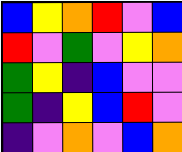[["blue", "yellow", "orange", "red", "violet", "blue"], ["red", "violet", "green", "violet", "yellow", "orange"], ["green", "yellow", "indigo", "blue", "violet", "violet"], ["green", "indigo", "yellow", "blue", "red", "violet"], ["indigo", "violet", "orange", "violet", "blue", "orange"]]